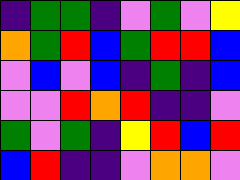[["indigo", "green", "green", "indigo", "violet", "green", "violet", "yellow"], ["orange", "green", "red", "blue", "green", "red", "red", "blue"], ["violet", "blue", "violet", "blue", "indigo", "green", "indigo", "blue"], ["violet", "violet", "red", "orange", "red", "indigo", "indigo", "violet"], ["green", "violet", "green", "indigo", "yellow", "red", "blue", "red"], ["blue", "red", "indigo", "indigo", "violet", "orange", "orange", "violet"]]